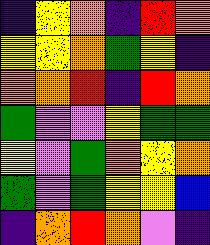[["indigo", "yellow", "orange", "indigo", "red", "orange"], ["yellow", "yellow", "orange", "green", "yellow", "indigo"], ["orange", "orange", "red", "indigo", "red", "orange"], ["green", "violet", "violet", "yellow", "green", "green"], ["yellow", "violet", "green", "orange", "yellow", "orange"], ["green", "violet", "green", "yellow", "yellow", "blue"], ["indigo", "orange", "red", "orange", "violet", "indigo"]]